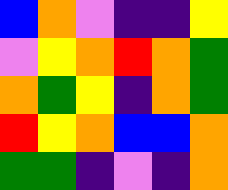[["blue", "orange", "violet", "indigo", "indigo", "yellow"], ["violet", "yellow", "orange", "red", "orange", "green"], ["orange", "green", "yellow", "indigo", "orange", "green"], ["red", "yellow", "orange", "blue", "blue", "orange"], ["green", "green", "indigo", "violet", "indigo", "orange"]]